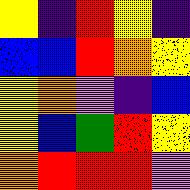[["yellow", "indigo", "red", "yellow", "indigo"], ["blue", "blue", "red", "orange", "yellow"], ["yellow", "orange", "violet", "indigo", "blue"], ["yellow", "blue", "green", "red", "yellow"], ["orange", "red", "red", "red", "violet"]]